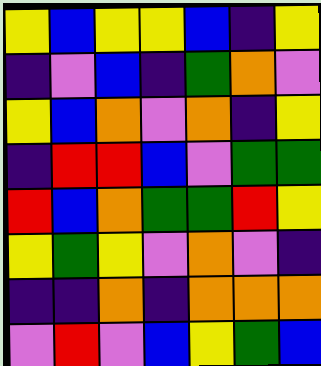[["yellow", "blue", "yellow", "yellow", "blue", "indigo", "yellow"], ["indigo", "violet", "blue", "indigo", "green", "orange", "violet"], ["yellow", "blue", "orange", "violet", "orange", "indigo", "yellow"], ["indigo", "red", "red", "blue", "violet", "green", "green"], ["red", "blue", "orange", "green", "green", "red", "yellow"], ["yellow", "green", "yellow", "violet", "orange", "violet", "indigo"], ["indigo", "indigo", "orange", "indigo", "orange", "orange", "orange"], ["violet", "red", "violet", "blue", "yellow", "green", "blue"]]